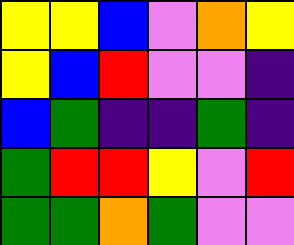[["yellow", "yellow", "blue", "violet", "orange", "yellow"], ["yellow", "blue", "red", "violet", "violet", "indigo"], ["blue", "green", "indigo", "indigo", "green", "indigo"], ["green", "red", "red", "yellow", "violet", "red"], ["green", "green", "orange", "green", "violet", "violet"]]